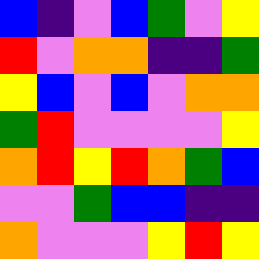[["blue", "indigo", "violet", "blue", "green", "violet", "yellow"], ["red", "violet", "orange", "orange", "indigo", "indigo", "green"], ["yellow", "blue", "violet", "blue", "violet", "orange", "orange"], ["green", "red", "violet", "violet", "violet", "violet", "yellow"], ["orange", "red", "yellow", "red", "orange", "green", "blue"], ["violet", "violet", "green", "blue", "blue", "indigo", "indigo"], ["orange", "violet", "violet", "violet", "yellow", "red", "yellow"]]